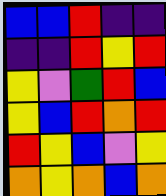[["blue", "blue", "red", "indigo", "indigo"], ["indigo", "indigo", "red", "yellow", "red"], ["yellow", "violet", "green", "red", "blue"], ["yellow", "blue", "red", "orange", "red"], ["red", "yellow", "blue", "violet", "yellow"], ["orange", "yellow", "orange", "blue", "orange"]]